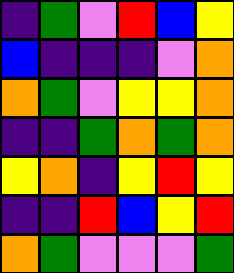[["indigo", "green", "violet", "red", "blue", "yellow"], ["blue", "indigo", "indigo", "indigo", "violet", "orange"], ["orange", "green", "violet", "yellow", "yellow", "orange"], ["indigo", "indigo", "green", "orange", "green", "orange"], ["yellow", "orange", "indigo", "yellow", "red", "yellow"], ["indigo", "indigo", "red", "blue", "yellow", "red"], ["orange", "green", "violet", "violet", "violet", "green"]]